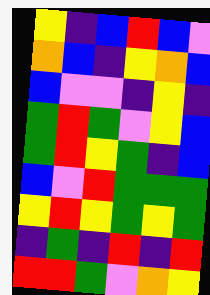[["yellow", "indigo", "blue", "red", "blue", "violet"], ["orange", "blue", "indigo", "yellow", "orange", "blue"], ["blue", "violet", "violet", "indigo", "yellow", "indigo"], ["green", "red", "green", "violet", "yellow", "blue"], ["green", "red", "yellow", "green", "indigo", "blue"], ["blue", "violet", "red", "green", "green", "green"], ["yellow", "red", "yellow", "green", "yellow", "green"], ["indigo", "green", "indigo", "red", "indigo", "red"], ["red", "red", "green", "violet", "orange", "yellow"]]